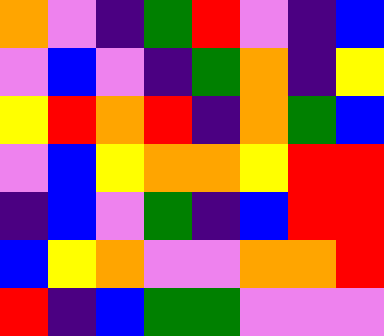[["orange", "violet", "indigo", "green", "red", "violet", "indigo", "blue"], ["violet", "blue", "violet", "indigo", "green", "orange", "indigo", "yellow"], ["yellow", "red", "orange", "red", "indigo", "orange", "green", "blue"], ["violet", "blue", "yellow", "orange", "orange", "yellow", "red", "red"], ["indigo", "blue", "violet", "green", "indigo", "blue", "red", "red"], ["blue", "yellow", "orange", "violet", "violet", "orange", "orange", "red"], ["red", "indigo", "blue", "green", "green", "violet", "violet", "violet"]]